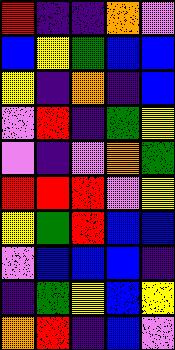[["red", "indigo", "indigo", "orange", "violet"], ["blue", "yellow", "green", "blue", "blue"], ["yellow", "indigo", "orange", "indigo", "blue"], ["violet", "red", "indigo", "green", "yellow"], ["violet", "indigo", "violet", "orange", "green"], ["red", "red", "red", "violet", "yellow"], ["yellow", "green", "red", "blue", "blue"], ["violet", "blue", "blue", "blue", "indigo"], ["indigo", "green", "yellow", "blue", "yellow"], ["orange", "red", "indigo", "blue", "violet"]]